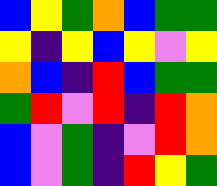[["blue", "yellow", "green", "orange", "blue", "green", "green"], ["yellow", "indigo", "yellow", "blue", "yellow", "violet", "yellow"], ["orange", "blue", "indigo", "red", "blue", "green", "green"], ["green", "red", "violet", "red", "indigo", "red", "orange"], ["blue", "violet", "green", "indigo", "violet", "red", "orange"], ["blue", "violet", "green", "indigo", "red", "yellow", "green"]]